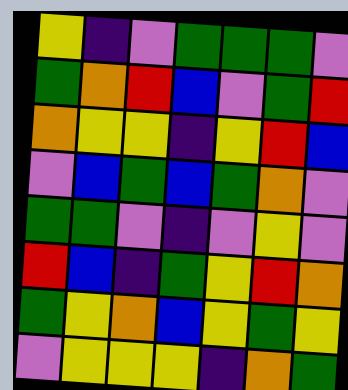[["yellow", "indigo", "violet", "green", "green", "green", "violet"], ["green", "orange", "red", "blue", "violet", "green", "red"], ["orange", "yellow", "yellow", "indigo", "yellow", "red", "blue"], ["violet", "blue", "green", "blue", "green", "orange", "violet"], ["green", "green", "violet", "indigo", "violet", "yellow", "violet"], ["red", "blue", "indigo", "green", "yellow", "red", "orange"], ["green", "yellow", "orange", "blue", "yellow", "green", "yellow"], ["violet", "yellow", "yellow", "yellow", "indigo", "orange", "green"]]